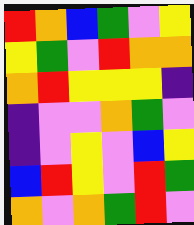[["red", "orange", "blue", "green", "violet", "yellow"], ["yellow", "green", "violet", "red", "orange", "orange"], ["orange", "red", "yellow", "yellow", "yellow", "indigo"], ["indigo", "violet", "violet", "orange", "green", "violet"], ["indigo", "violet", "yellow", "violet", "blue", "yellow"], ["blue", "red", "yellow", "violet", "red", "green"], ["orange", "violet", "orange", "green", "red", "violet"]]